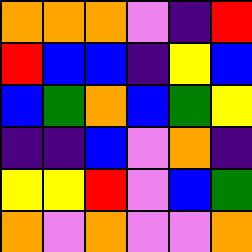[["orange", "orange", "orange", "violet", "indigo", "red"], ["red", "blue", "blue", "indigo", "yellow", "blue"], ["blue", "green", "orange", "blue", "green", "yellow"], ["indigo", "indigo", "blue", "violet", "orange", "indigo"], ["yellow", "yellow", "red", "violet", "blue", "green"], ["orange", "violet", "orange", "violet", "violet", "orange"]]